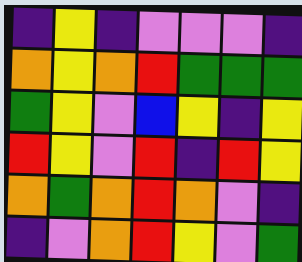[["indigo", "yellow", "indigo", "violet", "violet", "violet", "indigo"], ["orange", "yellow", "orange", "red", "green", "green", "green"], ["green", "yellow", "violet", "blue", "yellow", "indigo", "yellow"], ["red", "yellow", "violet", "red", "indigo", "red", "yellow"], ["orange", "green", "orange", "red", "orange", "violet", "indigo"], ["indigo", "violet", "orange", "red", "yellow", "violet", "green"]]